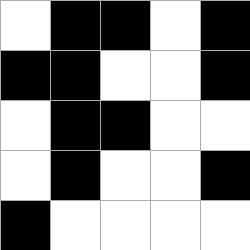[["white", "black", "black", "white", "black"], ["black", "black", "white", "white", "black"], ["white", "black", "black", "white", "white"], ["white", "black", "white", "white", "black"], ["black", "white", "white", "white", "white"]]